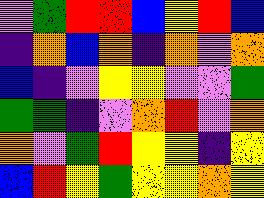[["violet", "green", "red", "red", "blue", "yellow", "red", "blue"], ["indigo", "orange", "blue", "orange", "indigo", "orange", "violet", "orange"], ["blue", "indigo", "violet", "yellow", "yellow", "violet", "violet", "green"], ["green", "green", "indigo", "violet", "orange", "red", "violet", "orange"], ["orange", "violet", "green", "red", "yellow", "yellow", "indigo", "yellow"], ["blue", "red", "yellow", "green", "yellow", "yellow", "orange", "yellow"]]